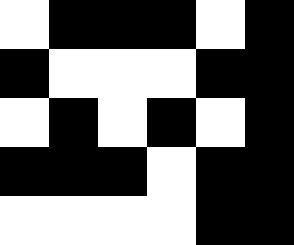[["white", "black", "black", "black", "white", "black"], ["black", "white", "white", "white", "black", "black"], ["white", "black", "white", "black", "white", "black"], ["black", "black", "black", "white", "black", "black"], ["white", "white", "white", "white", "black", "black"]]